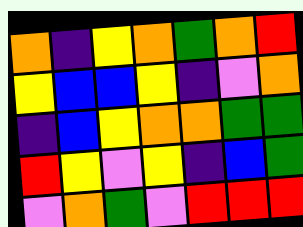[["orange", "indigo", "yellow", "orange", "green", "orange", "red"], ["yellow", "blue", "blue", "yellow", "indigo", "violet", "orange"], ["indigo", "blue", "yellow", "orange", "orange", "green", "green"], ["red", "yellow", "violet", "yellow", "indigo", "blue", "green"], ["violet", "orange", "green", "violet", "red", "red", "red"]]